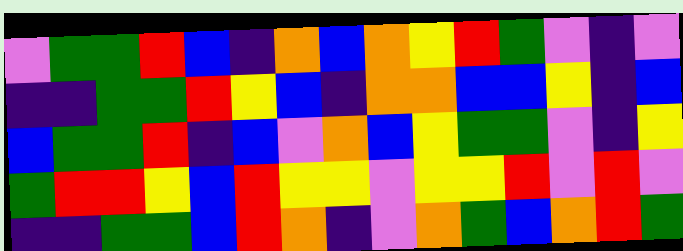[["violet", "green", "green", "red", "blue", "indigo", "orange", "blue", "orange", "yellow", "red", "green", "violet", "indigo", "violet"], ["indigo", "indigo", "green", "green", "red", "yellow", "blue", "indigo", "orange", "orange", "blue", "blue", "yellow", "indigo", "blue"], ["blue", "green", "green", "red", "indigo", "blue", "violet", "orange", "blue", "yellow", "green", "green", "violet", "indigo", "yellow"], ["green", "red", "red", "yellow", "blue", "red", "yellow", "yellow", "violet", "yellow", "yellow", "red", "violet", "red", "violet"], ["indigo", "indigo", "green", "green", "blue", "red", "orange", "indigo", "violet", "orange", "green", "blue", "orange", "red", "green"]]